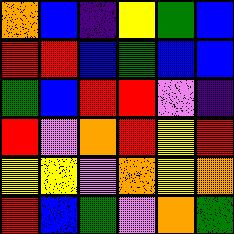[["orange", "blue", "indigo", "yellow", "green", "blue"], ["red", "red", "blue", "green", "blue", "blue"], ["green", "blue", "red", "red", "violet", "indigo"], ["red", "violet", "orange", "red", "yellow", "red"], ["yellow", "yellow", "violet", "orange", "yellow", "orange"], ["red", "blue", "green", "violet", "orange", "green"]]